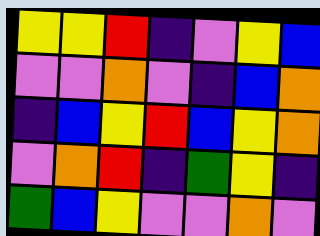[["yellow", "yellow", "red", "indigo", "violet", "yellow", "blue"], ["violet", "violet", "orange", "violet", "indigo", "blue", "orange"], ["indigo", "blue", "yellow", "red", "blue", "yellow", "orange"], ["violet", "orange", "red", "indigo", "green", "yellow", "indigo"], ["green", "blue", "yellow", "violet", "violet", "orange", "violet"]]